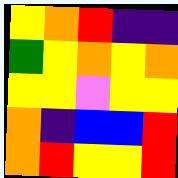[["yellow", "orange", "red", "indigo", "indigo"], ["green", "yellow", "orange", "yellow", "orange"], ["yellow", "yellow", "violet", "yellow", "yellow"], ["orange", "indigo", "blue", "blue", "red"], ["orange", "red", "yellow", "yellow", "red"]]